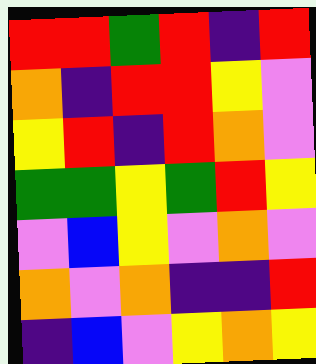[["red", "red", "green", "red", "indigo", "red"], ["orange", "indigo", "red", "red", "yellow", "violet"], ["yellow", "red", "indigo", "red", "orange", "violet"], ["green", "green", "yellow", "green", "red", "yellow"], ["violet", "blue", "yellow", "violet", "orange", "violet"], ["orange", "violet", "orange", "indigo", "indigo", "red"], ["indigo", "blue", "violet", "yellow", "orange", "yellow"]]